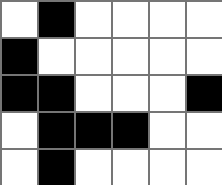[["white", "black", "white", "white", "white", "white"], ["black", "white", "white", "white", "white", "white"], ["black", "black", "white", "white", "white", "black"], ["white", "black", "black", "black", "white", "white"], ["white", "black", "white", "white", "white", "white"]]